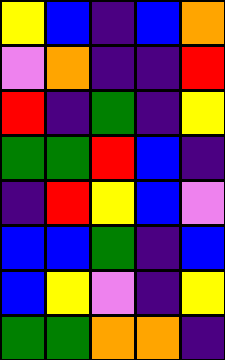[["yellow", "blue", "indigo", "blue", "orange"], ["violet", "orange", "indigo", "indigo", "red"], ["red", "indigo", "green", "indigo", "yellow"], ["green", "green", "red", "blue", "indigo"], ["indigo", "red", "yellow", "blue", "violet"], ["blue", "blue", "green", "indigo", "blue"], ["blue", "yellow", "violet", "indigo", "yellow"], ["green", "green", "orange", "orange", "indigo"]]